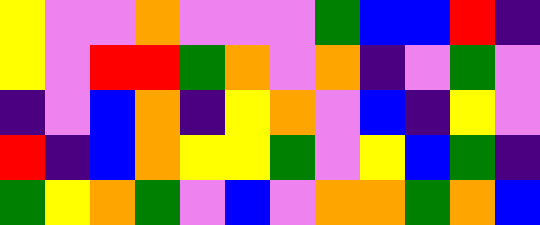[["yellow", "violet", "violet", "orange", "violet", "violet", "violet", "green", "blue", "blue", "red", "indigo"], ["yellow", "violet", "red", "red", "green", "orange", "violet", "orange", "indigo", "violet", "green", "violet"], ["indigo", "violet", "blue", "orange", "indigo", "yellow", "orange", "violet", "blue", "indigo", "yellow", "violet"], ["red", "indigo", "blue", "orange", "yellow", "yellow", "green", "violet", "yellow", "blue", "green", "indigo"], ["green", "yellow", "orange", "green", "violet", "blue", "violet", "orange", "orange", "green", "orange", "blue"]]